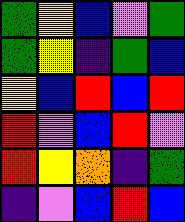[["green", "yellow", "blue", "violet", "green"], ["green", "yellow", "indigo", "green", "blue"], ["yellow", "blue", "red", "blue", "red"], ["red", "violet", "blue", "red", "violet"], ["red", "yellow", "orange", "indigo", "green"], ["indigo", "violet", "blue", "red", "blue"]]